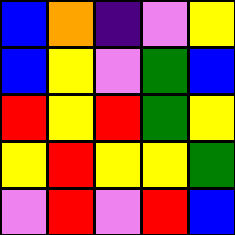[["blue", "orange", "indigo", "violet", "yellow"], ["blue", "yellow", "violet", "green", "blue"], ["red", "yellow", "red", "green", "yellow"], ["yellow", "red", "yellow", "yellow", "green"], ["violet", "red", "violet", "red", "blue"]]